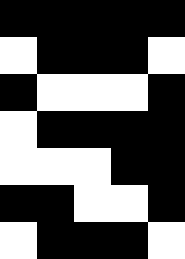[["black", "black", "black", "black", "black"], ["white", "black", "black", "black", "white"], ["black", "white", "white", "white", "black"], ["white", "black", "black", "black", "black"], ["white", "white", "white", "black", "black"], ["black", "black", "white", "white", "black"], ["white", "black", "black", "black", "white"]]